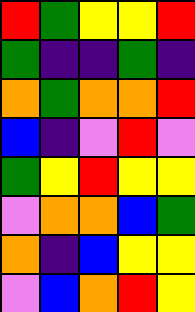[["red", "green", "yellow", "yellow", "red"], ["green", "indigo", "indigo", "green", "indigo"], ["orange", "green", "orange", "orange", "red"], ["blue", "indigo", "violet", "red", "violet"], ["green", "yellow", "red", "yellow", "yellow"], ["violet", "orange", "orange", "blue", "green"], ["orange", "indigo", "blue", "yellow", "yellow"], ["violet", "blue", "orange", "red", "yellow"]]